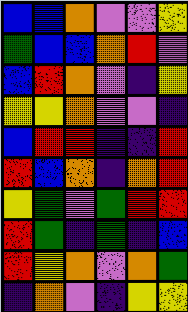[["blue", "blue", "orange", "violet", "violet", "yellow"], ["green", "blue", "blue", "orange", "red", "violet"], ["blue", "red", "orange", "violet", "indigo", "yellow"], ["yellow", "yellow", "orange", "violet", "violet", "indigo"], ["blue", "red", "red", "indigo", "indigo", "red"], ["red", "blue", "orange", "indigo", "orange", "red"], ["yellow", "green", "violet", "green", "red", "red"], ["red", "green", "indigo", "green", "indigo", "blue"], ["red", "yellow", "orange", "violet", "orange", "green"], ["indigo", "orange", "violet", "indigo", "yellow", "yellow"]]